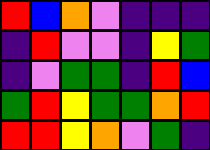[["red", "blue", "orange", "violet", "indigo", "indigo", "indigo"], ["indigo", "red", "violet", "violet", "indigo", "yellow", "green"], ["indigo", "violet", "green", "green", "indigo", "red", "blue"], ["green", "red", "yellow", "green", "green", "orange", "red"], ["red", "red", "yellow", "orange", "violet", "green", "indigo"]]